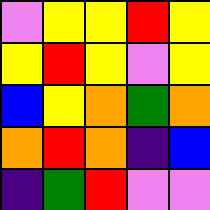[["violet", "yellow", "yellow", "red", "yellow"], ["yellow", "red", "yellow", "violet", "yellow"], ["blue", "yellow", "orange", "green", "orange"], ["orange", "red", "orange", "indigo", "blue"], ["indigo", "green", "red", "violet", "violet"]]